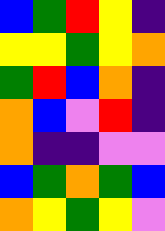[["blue", "green", "red", "yellow", "indigo"], ["yellow", "yellow", "green", "yellow", "orange"], ["green", "red", "blue", "orange", "indigo"], ["orange", "blue", "violet", "red", "indigo"], ["orange", "indigo", "indigo", "violet", "violet"], ["blue", "green", "orange", "green", "blue"], ["orange", "yellow", "green", "yellow", "violet"]]